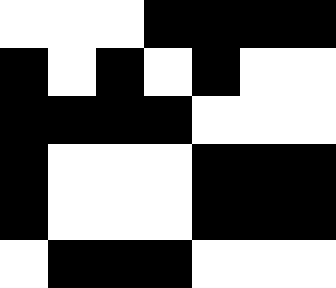[["white", "white", "white", "black", "black", "black", "black"], ["black", "white", "black", "white", "black", "white", "white"], ["black", "black", "black", "black", "white", "white", "white"], ["black", "white", "white", "white", "black", "black", "black"], ["black", "white", "white", "white", "black", "black", "black"], ["white", "black", "black", "black", "white", "white", "white"]]